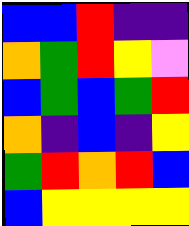[["blue", "blue", "red", "indigo", "indigo"], ["orange", "green", "red", "yellow", "violet"], ["blue", "green", "blue", "green", "red"], ["orange", "indigo", "blue", "indigo", "yellow"], ["green", "red", "orange", "red", "blue"], ["blue", "yellow", "yellow", "yellow", "yellow"]]